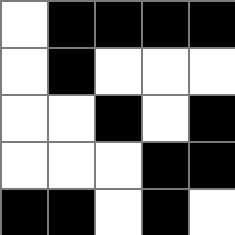[["white", "black", "black", "black", "black"], ["white", "black", "white", "white", "white"], ["white", "white", "black", "white", "black"], ["white", "white", "white", "black", "black"], ["black", "black", "white", "black", "white"]]